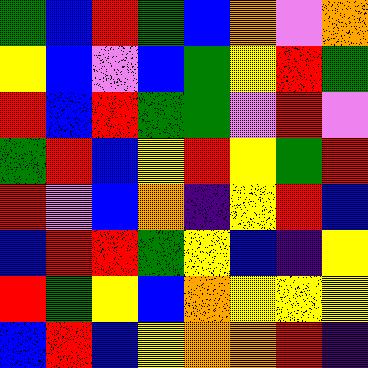[["green", "blue", "red", "green", "blue", "orange", "violet", "orange"], ["yellow", "blue", "violet", "blue", "green", "yellow", "red", "green"], ["red", "blue", "red", "green", "green", "violet", "red", "violet"], ["green", "red", "blue", "yellow", "red", "yellow", "green", "red"], ["red", "violet", "blue", "orange", "indigo", "yellow", "red", "blue"], ["blue", "red", "red", "green", "yellow", "blue", "indigo", "yellow"], ["red", "green", "yellow", "blue", "orange", "yellow", "yellow", "yellow"], ["blue", "red", "blue", "yellow", "orange", "orange", "red", "indigo"]]